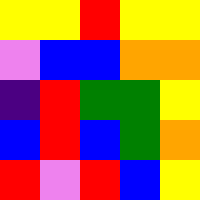[["yellow", "yellow", "red", "yellow", "yellow"], ["violet", "blue", "blue", "orange", "orange"], ["indigo", "red", "green", "green", "yellow"], ["blue", "red", "blue", "green", "orange"], ["red", "violet", "red", "blue", "yellow"]]